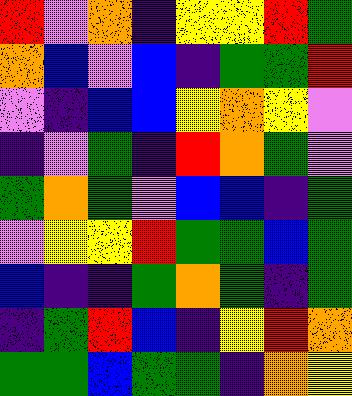[["red", "violet", "orange", "indigo", "yellow", "yellow", "red", "green"], ["orange", "blue", "violet", "blue", "indigo", "green", "green", "red"], ["violet", "indigo", "blue", "blue", "yellow", "orange", "yellow", "violet"], ["indigo", "violet", "green", "indigo", "red", "orange", "green", "violet"], ["green", "orange", "green", "violet", "blue", "blue", "indigo", "green"], ["violet", "yellow", "yellow", "red", "green", "green", "blue", "green"], ["blue", "indigo", "indigo", "green", "orange", "green", "indigo", "green"], ["indigo", "green", "red", "blue", "indigo", "yellow", "red", "orange"], ["green", "green", "blue", "green", "green", "indigo", "orange", "yellow"]]